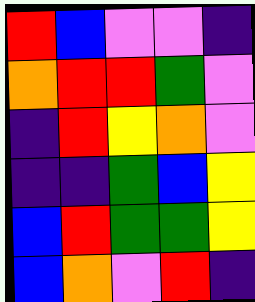[["red", "blue", "violet", "violet", "indigo"], ["orange", "red", "red", "green", "violet"], ["indigo", "red", "yellow", "orange", "violet"], ["indigo", "indigo", "green", "blue", "yellow"], ["blue", "red", "green", "green", "yellow"], ["blue", "orange", "violet", "red", "indigo"]]